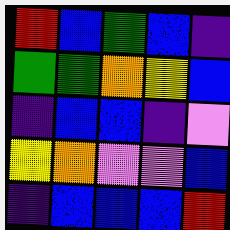[["red", "blue", "green", "blue", "indigo"], ["green", "green", "orange", "yellow", "blue"], ["indigo", "blue", "blue", "indigo", "violet"], ["yellow", "orange", "violet", "violet", "blue"], ["indigo", "blue", "blue", "blue", "red"]]